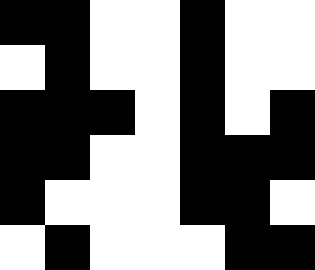[["black", "black", "white", "white", "black", "white", "white"], ["white", "black", "white", "white", "black", "white", "white"], ["black", "black", "black", "white", "black", "white", "black"], ["black", "black", "white", "white", "black", "black", "black"], ["black", "white", "white", "white", "black", "black", "white"], ["white", "black", "white", "white", "white", "black", "black"]]